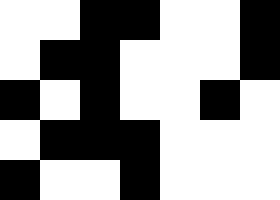[["white", "white", "black", "black", "white", "white", "black"], ["white", "black", "black", "white", "white", "white", "black"], ["black", "white", "black", "white", "white", "black", "white"], ["white", "black", "black", "black", "white", "white", "white"], ["black", "white", "white", "black", "white", "white", "white"]]